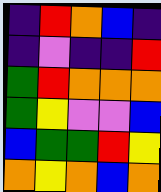[["indigo", "red", "orange", "blue", "indigo"], ["indigo", "violet", "indigo", "indigo", "red"], ["green", "red", "orange", "orange", "orange"], ["green", "yellow", "violet", "violet", "blue"], ["blue", "green", "green", "red", "yellow"], ["orange", "yellow", "orange", "blue", "orange"]]